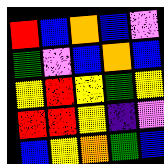[["red", "blue", "orange", "blue", "violet"], ["green", "violet", "blue", "orange", "blue"], ["yellow", "red", "yellow", "green", "yellow"], ["red", "red", "yellow", "indigo", "violet"], ["blue", "yellow", "orange", "green", "blue"]]